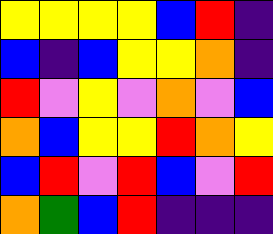[["yellow", "yellow", "yellow", "yellow", "blue", "red", "indigo"], ["blue", "indigo", "blue", "yellow", "yellow", "orange", "indigo"], ["red", "violet", "yellow", "violet", "orange", "violet", "blue"], ["orange", "blue", "yellow", "yellow", "red", "orange", "yellow"], ["blue", "red", "violet", "red", "blue", "violet", "red"], ["orange", "green", "blue", "red", "indigo", "indigo", "indigo"]]